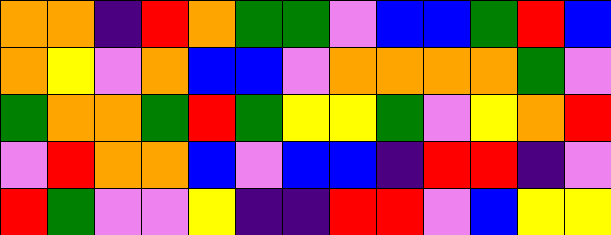[["orange", "orange", "indigo", "red", "orange", "green", "green", "violet", "blue", "blue", "green", "red", "blue"], ["orange", "yellow", "violet", "orange", "blue", "blue", "violet", "orange", "orange", "orange", "orange", "green", "violet"], ["green", "orange", "orange", "green", "red", "green", "yellow", "yellow", "green", "violet", "yellow", "orange", "red"], ["violet", "red", "orange", "orange", "blue", "violet", "blue", "blue", "indigo", "red", "red", "indigo", "violet"], ["red", "green", "violet", "violet", "yellow", "indigo", "indigo", "red", "red", "violet", "blue", "yellow", "yellow"]]